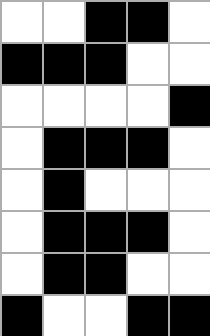[["white", "white", "black", "black", "white"], ["black", "black", "black", "white", "white"], ["white", "white", "white", "white", "black"], ["white", "black", "black", "black", "white"], ["white", "black", "white", "white", "white"], ["white", "black", "black", "black", "white"], ["white", "black", "black", "white", "white"], ["black", "white", "white", "black", "black"]]